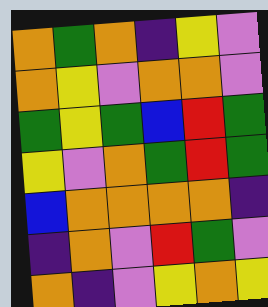[["orange", "green", "orange", "indigo", "yellow", "violet"], ["orange", "yellow", "violet", "orange", "orange", "violet"], ["green", "yellow", "green", "blue", "red", "green"], ["yellow", "violet", "orange", "green", "red", "green"], ["blue", "orange", "orange", "orange", "orange", "indigo"], ["indigo", "orange", "violet", "red", "green", "violet"], ["orange", "indigo", "violet", "yellow", "orange", "yellow"]]